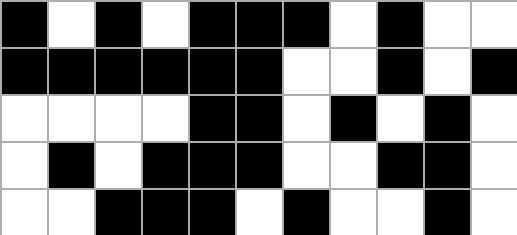[["black", "white", "black", "white", "black", "black", "black", "white", "black", "white", "white"], ["black", "black", "black", "black", "black", "black", "white", "white", "black", "white", "black"], ["white", "white", "white", "white", "black", "black", "white", "black", "white", "black", "white"], ["white", "black", "white", "black", "black", "black", "white", "white", "black", "black", "white"], ["white", "white", "black", "black", "black", "white", "black", "white", "white", "black", "white"]]